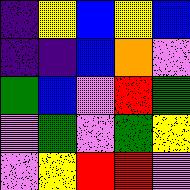[["indigo", "yellow", "blue", "yellow", "blue"], ["indigo", "indigo", "blue", "orange", "violet"], ["green", "blue", "violet", "red", "green"], ["violet", "green", "violet", "green", "yellow"], ["violet", "yellow", "red", "red", "violet"]]